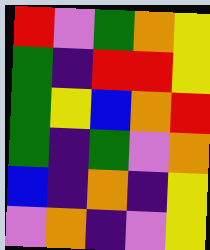[["red", "violet", "green", "orange", "yellow"], ["green", "indigo", "red", "red", "yellow"], ["green", "yellow", "blue", "orange", "red"], ["green", "indigo", "green", "violet", "orange"], ["blue", "indigo", "orange", "indigo", "yellow"], ["violet", "orange", "indigo", "violet", "yellow"]]